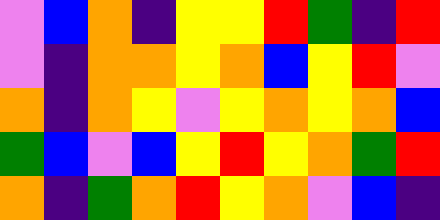[["violet", "blue", "orange", "indigo", "yellow", "yellow", "red", "green", "indigo", "red"], ["violet", "indigo", "orange", "orange", "yellow", "orange", "blue", "yellow", "red", "violet"], ["orange", "indigo", "orange", "yellow", "violet", "yellow", "orange", "yellow", "orange", "blue"], ["green", "blue", "violet", "blue", "yellow", "red", "yellow", "orange", "green", "red"], ["orange", "indigo", "green", "orange", "red", "yellow", "orange", "violet", "blue", "indigo"]]